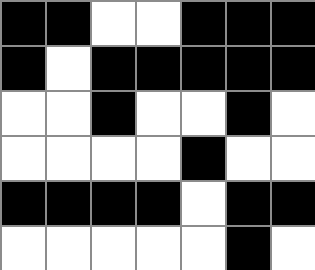[["black", "black", "white", "white", "black", "black", "black"], ["black", "white", "black", "black", "black", "black", "black"], ["white", "white", "black", "white", "white", "black", "white"], ["white", "white", "white", "white", "black", "white", "white"], ["black", "black", "black", "black", "white", "black", "black"], ["white", "white", "white", "white", "white", "black", "white"]]